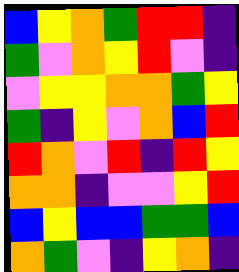[["blue", "yellow", "orange", "green", "red", "red", "indigo"], ["green", "violet", "orange", "yellow", "red", "violet", "indigo"], ["violet", "yellow", "yellow", "orange", "orange", "green", "yellow"], ["green", "indigo", "yellow", "violet", "orange", "blue", "red"], ["red", "orange", "violet", "red", "indigo", "red", "yellow"], ["orange", "orange", "indigo", "violet", "violet", "yellow", "red"], ["blue", "yellow", "blue", "blue", "green", "green", "blue"], ["orange", "green", "violet", "indigo", "yellow", "orange", "indigo"]]